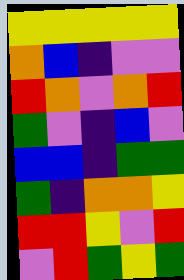[["yellow", "yellow", "yellow", "yellow", "yellow"], ["orange", "blue", "indigo", "violet", "violet"], ["red", "orange", "violet", "orange", "red"], ["green", "violet", "indigo", "blue", "violet"], ["blue", "blue", "indigo", "green", "green"], ["green", "indigo", "orange", "orange", "yellow"], ["red", "red", "yellow", "violet", "red"], ["violet", "red", "green", "yellow", "green"]]